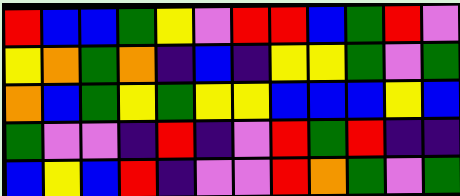[["red", "blue", "blue", "green", "yellow", "violet", "red", "red", "blue", "green", "red", "violet"], ["yellow", "orange", "green", "orange", "indigo", "blue", "indigo", "yellow", "yellow", "green", "violet", "green"], ["orange", "blue", "green", "yellow", "green", "yellow", "yellow", "blue", "blue", "blue", "yellow", "blue"], ["green", "violet", "violet", "indigo", "red", "indigo", "violet", "red", "green", "red", "indigo", "indigo"], ["blue", "yellow", "blue", "red", "indigo", "violet", "violet", "red", "orange", "green", "violet", "green"]]